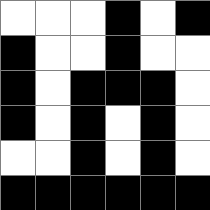[["white", "white", "white", "black", "white", "black"], ["black", "white", "white", "black", "white", "white"], ["black", "white", "black", "black", "black", "white"], ["black", "white", "black", "white", "black", "white"], ["white", "white", "black", "white", "black", "white"], ["black", "black", "black", "black", "black", "black"]]